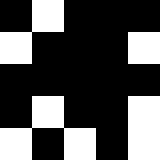[["black", "white", "black", "black", "black"], ["white", "black", "black", "black", "white"], ["black", "black", "black", "black", "black"], ["black", "white", "black", "black", "white"], ["white", "black", "white", "black", "white"]]